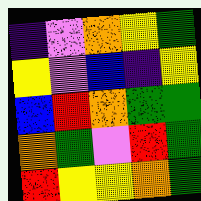[["indigo", "violet", "orange", "yellow", "green"], ["yellow", "violet", "blue", "indigo", "yellow"], ["blue", "red", "orange", "green", "green"], ["orange", "green", "violet", "red", "green"], ["red", "yellow", "yellow", "orange", "green"]]